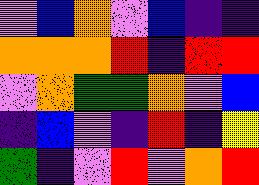[["violet", "blue", "orange", "violet", "blue", "indigo", "indigo"], ["orange", "orange", "orange", "red", "indigo", "red", "red"], ["violet", "orange", "green", "green", "orange", "violet", "blue"], ["indigo", "blue", "violet", "indigo", "red", "indigo", "yellow"], ["green", "indigo", "violet", "red", "violet", "orange", "red"]]